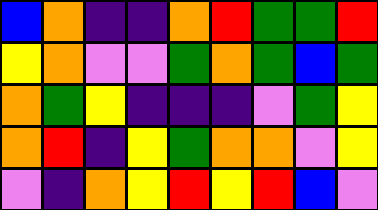[["blue", "orange", "indigo", "indigo", "orange", "red", "green", "green", "red"], ["yellow", "orange", "violet", "violet", "green", "orange", "green", "blue", "green"], ["orange", "green", "yellow", "indigo", "indigo", "indigo", "violet", "green", "yellow"], ["orange", "red", "indigo", "yellow", "green", "orange", "orange", "violet", "yellow"], ["violet", "indigo", "orange", "yellow", "red", "yellow", "red", "blue", "violet"]]